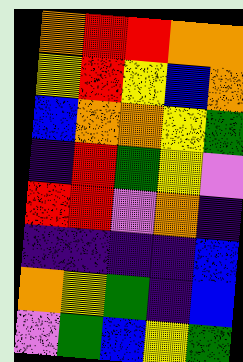[["orange", "red", "red", "orange", "orange"], ["yellow", "red", "yellow", "blue", "orange"], ["blue", "orange", "orange", "yellow", "green"], ["indigo", "red", "green", "yellow", "violet"], ["red", "red", "violet", "orange", "indigo"], ["indigo", "indigo", "indigo", "indigo", "blue"], ["orange", "yellow", "green", "indigo", "blue"], ["violet", "green", "blue", "yellow", "green"]]